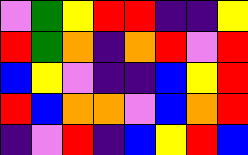[["violet", "green", "yellow", "red", "red", "indigo", "indigo", "yellow"], ["red", "green", "orange", "indigo", "orange", "red", "violet", "red"], ["blue", "yellow", "violet", "indigo", "indigo", "blue", "yellow", "red"], ["red", "blue", "orange", "orange", "violet", "blue", "orange", "red"], ["indigo", "violet", "red", "indigo", "blue", "yellow", "red", "blue"]]